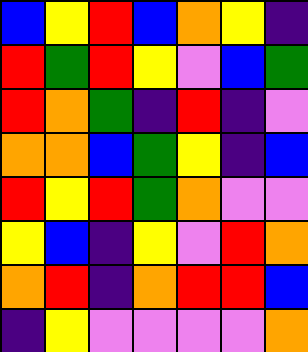[["blue", "yellow", "red", "blue", "orange", "yellow", "indigo"], ["red", "green", "red", "yellow", "violet", "blue", "green"], ["red", "orange", "green", "indigo", "red", "indigo", "violet"], ["orange", "orange", "blue", "green", "yellow", "indigo", "blue"], ["red", "yellow", "red", "green", "orange", "violet", "violet"], ["yellow", "blue", "indigo", "yellow", "violet", "red", "orange"], ["orange", "red", "indigo", "orange", "red", "red", "blue"], ["indigo", "yellow", "violet", "violet", "violet", "violet", "orange"]]